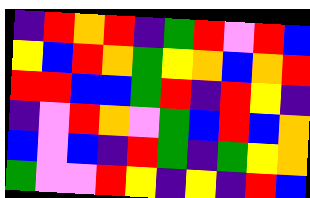[["indigo", "red", "orange", "red", "indigo", "green", "red", "violet", "red", "blue"], ["yellow", "blue", "red", "orange", "green", "yellow", "orange", "blue", "orange", "red"], ["red", "red", "blue", "blue", "green", "red", "indigo", "red", "yellow", "indigo"], ["indigo", "violet", "red", "orange", "violet", "green", "blue", "red", "blue", "orange"], ["blue", "violet", "blue", "indigo", "red", "green", "indigo", "green", "yellow", "orange"], ["green", "violet", "violet", "red", "yellow", "indigo", "yellow", "indigo", "red", "blue"]]